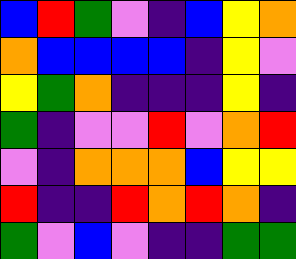[["blue", "red", "green", "violet", "indigo", "blue", "yellow", "orange"], ["orange", "blue", "blue", "blue", "blue", "indigo", "yellow", "violet"], ["yellow", "green", "orange", "indigo", "indigo", "indigo", "yellow", "indigo"], ["green", "indigo", "violet", "violet", "red", "violet", "orange", "red"], ["violet", "indigo", "orange", "orange", "orange", "blue", "yellow", "yellow"], ["red", "indigo", "indigo", "red", "orange", "red", "orange", "indigo"], ["green", "violet", "blue", "violet", "indigo", "indigo", "green", "green"]]